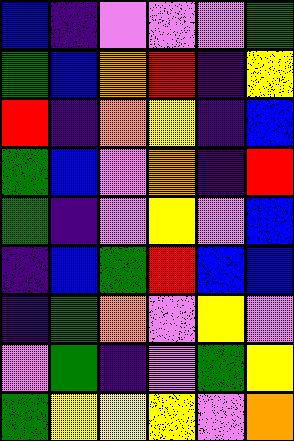[["blue", "indigo", "violet", "violet", "violet", "green"], ["green", "blue", "orange", "red", "indigo", "yellow"], ["red", "indigo", "orange", "yellow", "indigo", "blue"], ["green", "blue", "violet", "orange", "indigo", "red"], ["green", "indigo", "violet", "yellow", "violet", "blue"], ["indigo", "blue", "green", "red", "blue", "blue"], ["indigo", "green", "orange", "violet", "yellow", "violet"], ["violet", "green", "indigo", "violet", "green", "yellow"], ["green", "yellow", "yellow", "yellow", "violet", "orange"]]